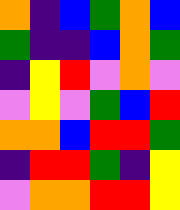[["orange", "indigo", "blue", "green", "orange", "blue"], ["green", "indigo", "indigo", "blue", "orange", "green"], ["indigo", "yellow", "red", "violet", "orange", "violet"], ["violet", "yellow", "violet", "green", "blue", "red"], ["orange", "orange", "blue", "red", "red", "green"], ["indigo", "red", "red", "green", "indigo", "yellow"], ["violet", "orange", "orange", "red", "red", "yellow"]]